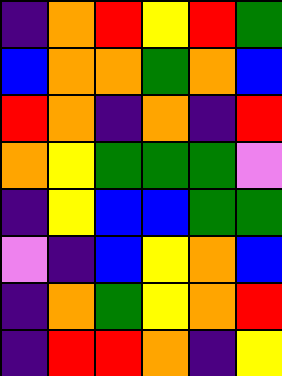[["indigo", "orange", "red", "yellow", "red", "green"], ["blue", "orange", "orange", "green", "orange", "blue"], ["red", "orange", "indigo", "orange", "indigo", "red"], ["orange", "yellow", "green", "green", "green", "violet"], ["indigo", "yellow", "blue", "blue", "green", "green"], ["violet", "indigo", "blue", "yellow", "orange", "blue"], ["indigo", "orange", "green", "yellow", "orange", "red"], ["indigo", "red", "red", "orange", "indigo", "yellow"]]